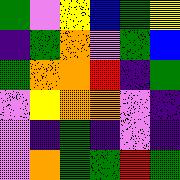[["green", "violet", "yellow", "blue", "green", "yellow"], ["indigo", "green", "orange", "violet", "green", "blue"], ["green", "orange", "orange", "red", "indigo", "green"], ["violet", "yellow", "orange", "orange", "violet", "indigo"], ["violet", "indigo", "green", "indigo", "violet", "indigo"], ["violet", "orange", "green", "green", "red", "green"]]